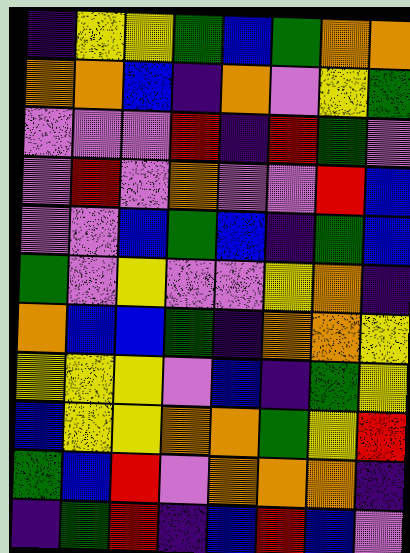[["indigo", "yellow", "yellow", "green", "blue", "green", "orange", "orange"], ["orange", "orange", "blue", "indigo", "orange", "violet", "yellow", "green"], ["violet", "violet", "violet", "red", "indigo", "red", "green", "violet"], ["violet", "red", "violet", "orange", "violet", "violet", "red", "blue"], ["violet", "violet", "blue", "green", "blue", "indigo", "green", "blue"], ["green", "violet", "yellow", "violet", "violet", "yellow", "orange", "indigo"], ["orange", "blue", "blue", "green", "indigo", "orange", "orange", "yellow"], ["yellow", "yellow", "yellow", "violet", "blue", "indigo", "green", "yellow"], ["blue", "yellow", "yellow", "orange", "orange", "green", "yellow", "red"], ["green", "blue", "red", "violet", "orange", "orange", "orange", "indigo"], ["indigo", "green", "red", "indigo", "blue", "red", "blue", "violet"]]